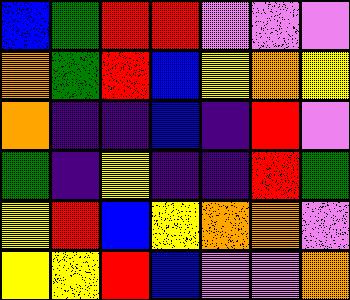[["blue", "green", "red", "red", "violet", "violet", "violet"], ["orange", "green", "red", "blue", "yellow", "orange", "yellow"], ["orange", "indigo", "indigo", "blue", "indigo", "red", "violet"], ["green", "indigo", "yellow", "indigo", "indigo", "red", "green"], ["yellow", "red", "blue", "yellow", "orange", "orange", "violet"], ["yellow", "yellow", "red", "blue", "violet", "violet", "orange"]]